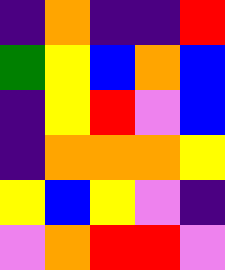[["indigo", "orange", "indigo", "indigo", "red"], ["green", "yellow", "blue", "orange", "blue"], ["indigo", "yellow", "red", "violet", "blue"], ["indigo", "orange", "orange", "orange", "yellow"], ["yellow", "blue", "yellow", "violet", "indigo"], ["violet", "orange", "red", "red", "violet"]]